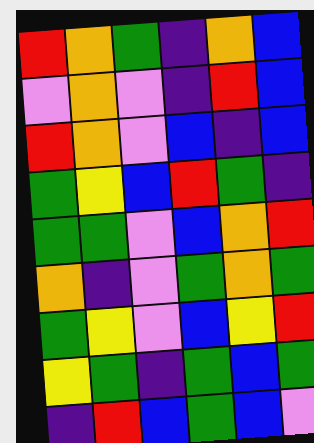[["red", "orange", "green", "indigo", "orange", "blue"], ["violet", "orange", "violet", "indigo", "red", "blue"], ["red", "orange", "violet", "blue", "indigo", "blue"], ["green", "yellow", "blue", "red", "green", "indigo"], ["green", "green", "violet", "blue", "orange", "red"], ["orange", "indigo", "violet", "green", "orange", "green"], ["green", "yellow", "violet", "blue", "yellow", "red"], ["yellow", "green", "indigo", "green", "blue", "green"], ["indigo", "red", "blue", "green", "blue", "violet"]]